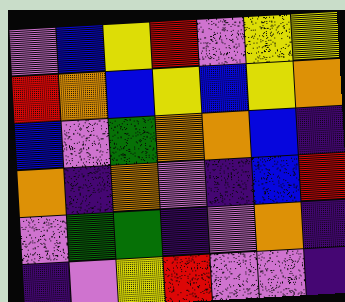[["violet", "blue", "yellow", "red", "violet", "yellow", "yellow"], ["red", "orange", "blue", "yellow", "blue", "yellow", "orange"], ["blue", "violet", "green", "orange", "orange", "blue", "indigo"], ["orange", "indigo", "orange", "violet", "indigo", "blue", "red"], ["violet", "green", "green", "indigo", "violet", "orange", "indigo"], ["indigo", "violet", "yellow", "red", "violet", "violet", "indigo"]]